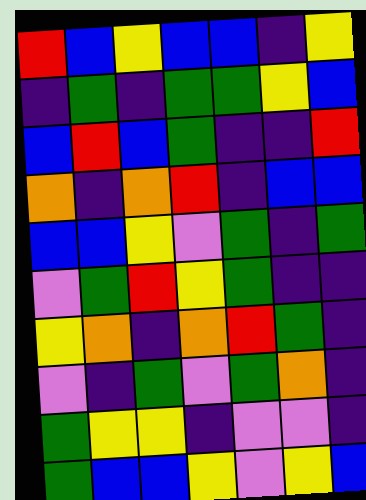[["red", "blue", "yellow", "blue", "blue", "indigo", "yellow"], ["indigo", "green", "indigo", "green", "green", "yellow", "blue"], ["blue", "red", "blue", "green", "indigo", "indigo", "red"], ["orange", "indigo", "orange", "red", "indigo", "blue", "blue"], ["blue", "blue", "yellow", "violet", "green", "indigo", "green"], ["violet", "green", "red", "yellow", "green", "indigo", "indigo"], ["yellow", "orange", "indigo", "orange", "red", "green", "indigo"], ["violet", "indigo", "green", "violet", "green", "orange", "indigo"], ["green", "yellow", "yellow", "indigo", "violet", "violet", "indigo"], ["green", "blue", "blue", "yellow", "violet", "yellow", "blue"]]